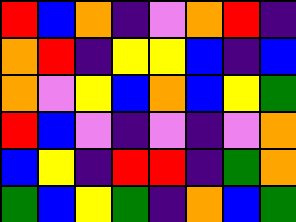[["red", "blue", "orange", "indigo", "violet", "orange", "red", "indigo"], ["orange", "red", "indigo", "yellow", "yellow", "blue", "indigo", "blue"], ["orange", "violet", "yellow", "blue", "orange", "blue", "yellow", "green"], ["red", "blue", "violet", "indigo", "violet", "indigo", "violet", "orange"], ["blue", "yellow", "indigo", "red", "red", "indigo", "green", "orange"], ["green", "blue", "yellow", "green", "indigo", "orange", "blue", "green"]]